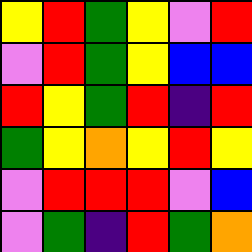[["yellow", "red", "green", "yellow", "violet", "red"], ["violet", "red", "green", "yellow", "blue", "blue"], ["red", "yellow", "green", "red", "indigo", "red"], ["green", "yellow", "orange", "yellow", "red", "yellow"], ["violet", "red", "red", "red", "violet", "blue"], ["violet", "green", "indigo", "red", "green", "orange"]]